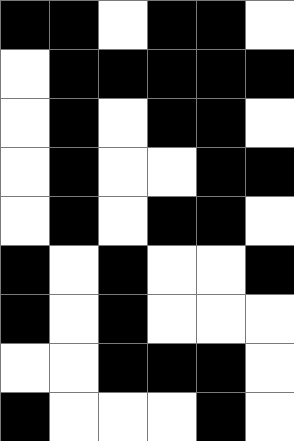[["black", "black", "white", "black", "black", "white"], ["white", "black", "black", "black", "black", "black"], ["white", "black", "white", "black", "black", "white"], ["white", "black", "white", "white", "black", "black"], ["white", "black", "white", "black", "black", "white"], ["black", "white", "black", "white", "white", "black"], ["black", "white", "black", "white", "white", "white"], ["white", "white", "black", "black", "black", "white"], ["black", "white", "white", "white", "black", "white"]]